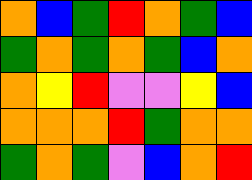[["orange", "blue", "green", "red", "orange", "green", "blue"], ["green", "orange", "green", "orange", "green", "blue", "orange"], ["orange", "yellow", "red", "violet", "violet", "yellow", "blue"], ["orange", "orange", "orange", "red", "green", "orange", "orange"], ["green", "orange", "green", "violet", "blue", "orange", "red"]]